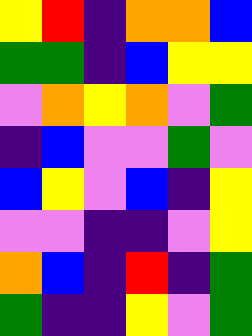[["yellow", "red", "indigo", "orange", "orange", "blue"], ["green", "green", "indigo", "blue", "yellow", "yellow"], ["violet", "orange", "yellow", "orange", "violet", "green"], ["indigo", "blue", "violet", "violet", "green", "violet"], ["blue", "yellow", "violet", "blue", "indigo", "yellow"], ["violet", "violet", "indigo", "indigo", "violet", "yellow"], ["orange", "blue", "indigo", "red", "indigo", "green"], ["green", "indigo", "indigo", "yellow", "violet", "green"]]